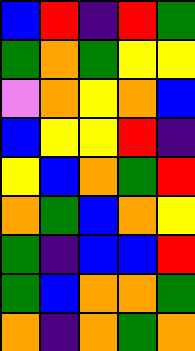[["blue", "red", "indigo", "red", "green"], ["green", "orange", "green", "yellow", "yellow"], ["violet", "orange", "yellow", "orange", "blue"], ["blue", "yellow", "yellow", "red", "indigo"], ["yellow", "blue", "orange", "green", "red"], ["orange", "green", "blue", "orange", "yellow"], ["green", "indigo", "blue", "blue", "red"], ["green", "blue", "orange", "orange", "green"], ["orange", "indigo", "orange", "green", "orange"]]